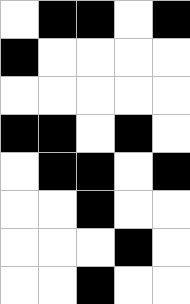[["white", "black", "black", "white", "black"], ["black", "white", "white", "white", "white"], ["white", "white", "white", "white", "white"], ["black", "black", "white", "black", "white"], ["white", "black", "black", "white", "black"], ["white", "white", "black", "white", "white"], ["white", "white", "white", "black", "white"], ["white", "white", "black", "white", "white"]]